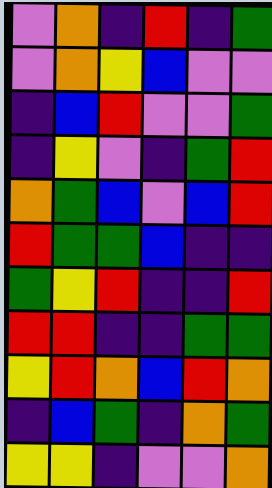[["violet", "orange", "indigo", "red", "indigo", "green"], ["violet", "orange", "yellow", "blue", "violet", "violet"], ["indigo", "blue", "red", "violet", "violet", "green"], ["indigo", "yellow", "violet", "indigo", "green", "red"], ["orange", "green", "blue", "violet", "blue", "red"], ["red", "green", "green", "blue", "indigo", "indigo"], ["green", "yellow", "red", "indigo", "indigo", "red"], ["red", "red", "indigo", "indigo", "green", "green"], ["yellow", "red", "orange", "blue", "red", "orange"], ["indigo", "blue", "green", "indigo", "orange", "green"], ["yellow", "yellow", "indigo", "violet", "violet", "orange"]]